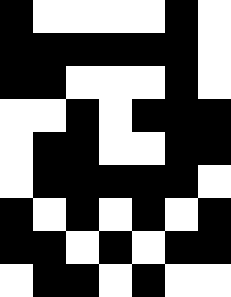[["black", "white", "white", "white", "white", "black", "white"], ["black", "black", "black", "black", "black", "black", "white"], ["black", "black", "white", "white", "white", "black", "white"], ["white", "white", "black", "white", "black", "black", "black"], ["white", "black", "black", "white", "white", "black", "black"], ["white", "black", "black", "black", "black", "black", "white"], ["black", "white", "black", "white", "black", "white", "black"], ["black", "black", "white", "black", "white", "black", "black"], ["white", "black", "black", "white", "black", "white", "white"]]